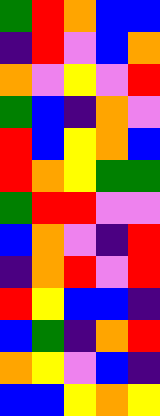[["green", "red", "orange", "blue", "blue"], ["indigo", "red", "violet", "blue", "orange"], ["orange", "violet", "yellow", "violet", "red"], ["green", "blue", "indigo", "orange", "violet"], ["red", "blue", "yellow", "orange", "blue"], ["red", "orange", "yellow", "green", "green"], ["green", "red", "red", "violet", "violet"], ["blue", "orange", "violet", "indigo", "red"], ["indigo", "orange", "red", "violet", "red"], ["red", "yellow", "blue", "blue", "indigo"], ["blue", "green", "indigo", "orange", "red"], ["orange", "yellow", "violet", "blue", "indigo"], ["blue", "blue", "yellow", "orange", "yellow"]]